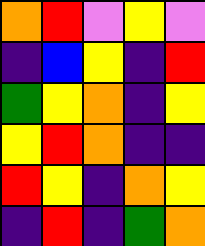[["orange", "red", "violet", "yellow", "violet"], ["indigo", "blue", "yellow", "indigo", "red"], ["green", "yellow", "orange", "indigo", "yellow"], ["yellow", "red", "orange", "indigo", "indigo"], ["red", "yellow", "indigo", "orange", "yellow"], ["indigo", "red", "indigo", "green", "orange"]]